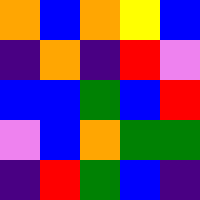[["orange", "blue", "orange", "yellow", "blue"], ["indigo", "orange", "indigo", "red", "violet"], ["blue", "blue", "green", "blue", "red"], ["violet", "blue", "orange", "green", "green"], ["indigo", "red", "green", "blue", "indigo"]]